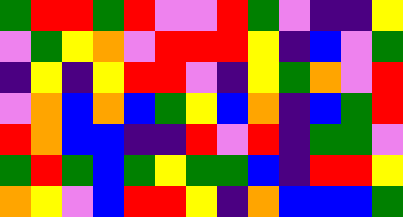[["green", "red", "red", "green", "red", "violet", "violet", "red", "green", "violet", "indigo", "indigo", "yellow"], ["violet", "green", "yellow", "orange", "violet", "red", "red", "red", "yellow", "indigo", "blue", "violet", "green"], ["indigo", "yellow", "indigo", "yellow", "red", "red", "violet", "indigo", "yellow", "green", "orange", "violet", "red"], ["violet", "orange", "blue", "orange", "blue", "green", "yellow", "blue", "orange", "indigo", "blue", "green", "red"], ["red", "orange", "blue", "blue", "indigo", "indigo", "red", "violet", "red", "indigo", "green", "green", "violet"], ["green", "red", "green", "blue", "green", "yellow", "green", "green", "blue", "indigo", "red", "red", "yellow"], ["orange", "yellow", "violet", "blue", "red", "red", "yellow", "indigo", "orange", "blue", "blue", "blue", "green"]]